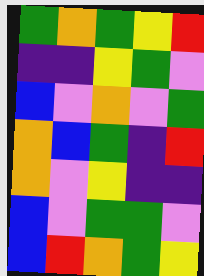[["green", "orange", "green", "yellow", "red"], ["indigo", "indigo", "yellow", "green", "violet"], ["blue", "violet", "orange", "violet", "green"], ["orange", "blue", "green", "indigo", "red"], ["orange", "violet", "yellow", "indigo", "indigo"], ["blue", "violet", "green", "green", "violet"], ["blue", "red", "orange", "green", "yellow"]]